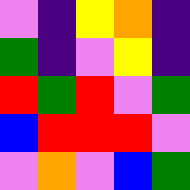[["violet", "indigo", "yellow", "orange", "indigo"], ["green", "indigo", "violet", "yellow", "indigo"], ["red", "green", "red", "violet", "green"], ["blue", "red", "red", "red", "violet"], ["violet", "orange", "violet", "blue", "green"]]